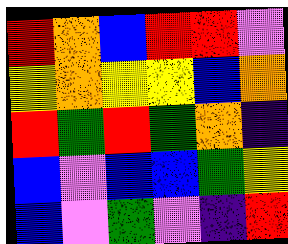[["red", "orange", "blue", "red", "red", "violet"], ["yellow", "orange", "yellow", "yellow", "blue", "orange"], ["red", "green", "red", "green", "orange", "indigo"], ["blue", "violet", "blue", "blue", "green", "yellow"], ["blue", "violet", "green", "violet", "indigo", "red"]]